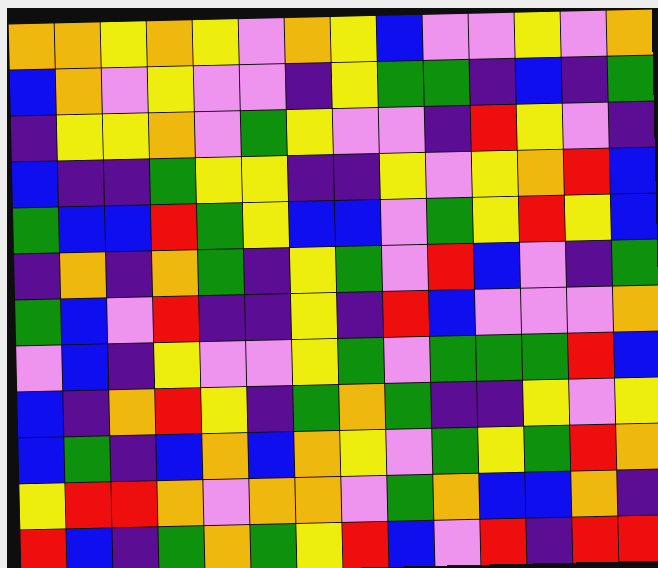[["orange", "orange", "yellow", "orange", "yellow", "violet", "orange", "yellow", "blue", "violet", "violet", "yellow", "violet", "orange"], ["blue", "orange", "violet", "yellow", "violet", "violet", "indigo", "yellow", "green", "green", "indigo", "blue", "indigo", "green"], ["indigo", "yellow", "yellow", "orange", "violet", "green", "yellow", "violet", "violet", "indigo", "red", "yellow", "violet", "indigo"], ["blue", "indigo", "indigo", "green", "yellow", "yellow", "indigo", "indigo", "yellow", "violet", "yellow", "orange", "red", "blue"], ["green", "blue", "blue", "red", "green", "yellow", "blue", "blue", "violet", "green", "yellow", "red", "yellow", "blue"], ["indigo", "orange", "indigo", "orange", "green", "indigo", "yellow", "green", "violet", "red", "blue", "violet", "indigo", "green"], ["green", "blue", "violet", "red", "indigo", "indigo", "yellow", "indigo", "red", "blue", "violet", "violet", "violet", "orange"], ["violet", "blue", "indigo", "yellow", "violet", "violet", "yellow", "green", "violet", "green", "green", "green", "red", "blue"], ["blue", "indigo", "orange", "red", "yellow", "indigo", "green", "orange", "green", "indigo", "indigo", "yellow", "violet", "yellow"], ["blue", "green", "indigo", "blue", "orange", "blue", "orange", "yellow", "violet", "green", "yellow", "green", "red", "orange"], ["yellow", "red", "red", "orange", "violet", "orange", "orange", "violet", "green", "orange", "blue", "blue", "orange", "indigo"], ["red", "blue", "indigo", "green", "orange", "green", "yellow", "red", "blue", "violet", "red", "indigo", "red", "red"]]